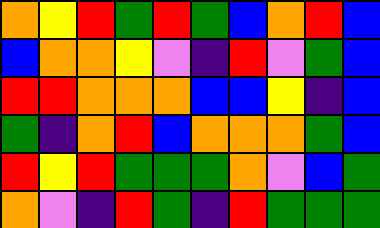[["orange", "yellow", "red", "green", "red", "green", "blue", "orange", "red", "blue"], ["blue", "orange", "orange", "yellow", "violet", "indigo", "red", "violet", "green", "blue"], ["red", "red", "orange", "orange", "orange", "blue", "blue", "yellow", "indigo", "blue"], ["green", "indigo", "orange", "red", "blue", "orange", "orange", "orange", "green", "blue"], ["red", "yellow", "red", "green", "green", "green", "orange", "violet", "blue", "green"], ["orange", "violet", "indigo", "red", "green", "indigo", "red", "green", "green", "green"]]